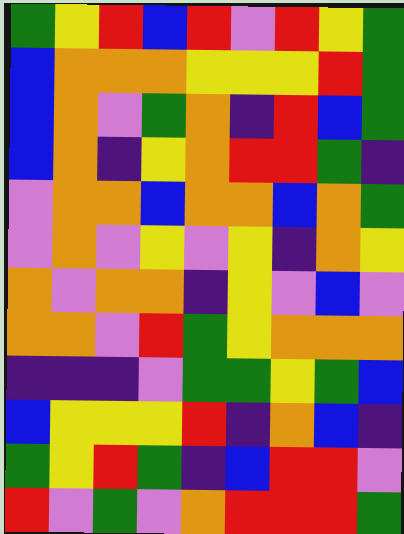[["green", "yellow", "red", "blue", "red", "violet", "red", "yellow", "green"], ["blue", "orange", "orange", "orange", "yellow", "yellow", "yellow", "red", "green"], ["blue", "orange", "violet", "green", "orange", "indigo", "red", "blue", "green"], ["blue", "orange", "indigo", "yellow", "orange", "red", "red", "green", "indigo"], ["violet", "orange", "orange", "blue", "orange", "orange", "blue", "orange", "green"], ["violet", "orange", "violet", "yellow", "violet", "yellow", "indigo", "orange", "yellow"], ["orange", "violet", "orange", "orange", "indigo", "yellow", "violet", "blue", "violet"], ["orange", "orange", "violet", "red", "green", "yellow", "orange", "orange", "orange"], ["indigo", "indigo", "indigo", "violet", "green", "green", "yellow", "green", "blue"], ["blue", "yellow", "yellow", "yellow", "red", "indigo", "orange", "blue", "indigo"], ["green", "yellow", "red", "green", "indigo", "blue", "red", "red", "violet"], ["red", "violet", "green", "violet", "orange", "red", "red", "red", "green"]]